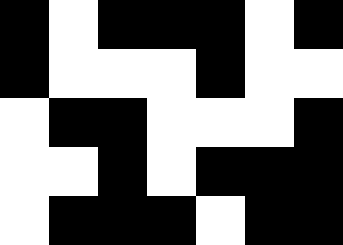[["black", "white", "black", "black", "black", "white", "black"], ["black", "white", "white", "white", "black", "white", "white"], ["white", "black", "black", "white", "white", "white", "black"], ["white", "white", "black", "white", "black", "black", "black"], ["white", "black", "black", "black", "white", "black", "black"]]